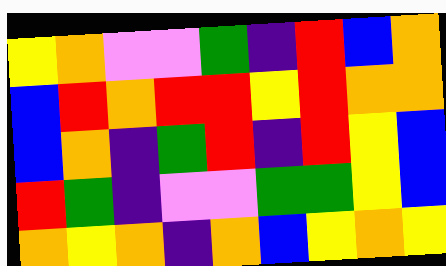[["yellow", "orange", "violet", "violet", "green", "indigo", "red", "blue", "orange"], ["blue", "red", "orange", "red", "red", "yellow", "red", "orange", "orange"], ["blue", "orange", "indigo", "green", "red", "indigo", "red", "yellow", "blue"], ["red", "green", "indigo", "violet", "violet", "green", "green", "yellow", "blue"], ["orange", "yellow", "orange", "indigo", "orange", "blue", "yellow", "orange", "yellow"]]